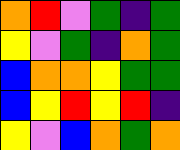[["orange", "red", "violet", "green", "indigo", "green"], ["yellow", "violet", "green", "indigo", "orange", "green"], ["blue", "orange", "orange", "yellow", "green", "green"], ["blue", "yellow", "red", "yellow", "red", "indigo"], ["yellow", "violet", "blue", "orange", "green", "orange"]]